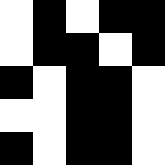[["white", "black", "white", "black", "black"], ["white", "black", "black", "white", "black"], ["black", "white", "black", "black", "white"], ["white", "white", "black", "black", "white"], ["black", "white", "black", "black", "white"]]